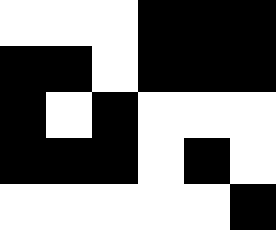[["white", "white", "white", "black", "black", "black"], ["black", "black", "white", "black", "black", "black"], ["black", "white", "black", "white", "white", "white"], ["black", "black", "black", "white", "black", "white"], ["white", "white", "white", "white", "white", "black"]]